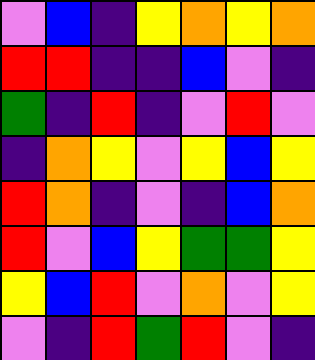[["violet", "blue", "indigo", "yellow", "orange", "yellow", "orange"], ["red", "red", "indigo", "indigo", "blue", "violet", "indigo"], ["green", "indigo", "red", "indigo", "violet", "red", "violet"], ["indigo", "orange", "yellow", "violet", "yellow", "blue", "yellow"], ["red", "orange", "indigo", "violet", "indigo", "blue", "orange"], ["red", "violet", "blue", "yellow", "green", "green", "yellow"], ["yellow", "blue", "red", "violet", "orange", "violet", "yellow"], ["violet", "indigo", "red", "green", "red", "violet", "indigo"]]